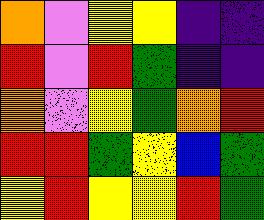[["orange", "violet", "yellow", "yellow", "indigo", "indigo"], ["red", "violet", "red", "green", "indigo", "indigo"], ["orange", "violet", "yellow", "green", "orange", "red"], ["red", "red", "green", "yellow", "blue", "green"], ["yellow", "red", "yellow", "yellow", "red", "green"]]